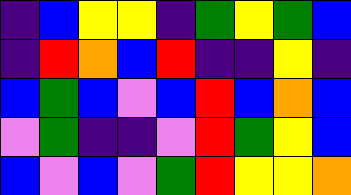[["indigo", "blue", "yellow", "yellow", "indigo", "green", "yellow", "green", "blue"], ["indigo", "red", "orange", "blue", "red", "indigo", "indigo", "yellow", "indigo"], ["blue", "green", "blue", "violet", "blue", "red", "blue", "orange", "blue"], ["violet", "green", "indigo", "indigo", "violet", "red", "green", "yellow", "blue"], ["blue", "violet", "blue", "violet", "green", "red", "yellow", "yellow", "orange"]]